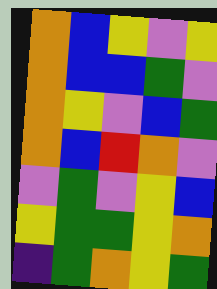[["orange", "blue", "yellow", "violet", "yellow"], ["orange", "blue", "blue", "green", "violet"], ["orange", "yellow", "violet", "blue", "green"], ["orange", "blue", "red", "orange", "violet"], ["violet", "green", "violet", "yellow", "blue"], ["yellow", "green", "green", "yellow", "orange"], ["indigo", "green", "orange", "yellow", "green"]]